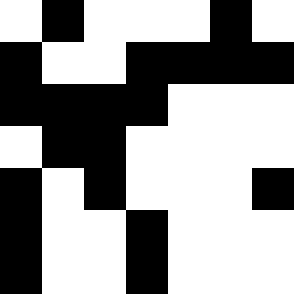[["white", "black", "white", "white", "white", "black", "white"], ["black", "white", "white", "black", "black", "black", "black"], ["black", "black", "black", "black", "white", "white", "white"], ["white", "black", "black", "white", "white", "white", "white"], ["black", "white", "black", "white", "white", "white", "black"], ["black", "white", "white", "black", "white", "white", "white"], ["black", "white", "white", "black", "white", "white", "white"]]